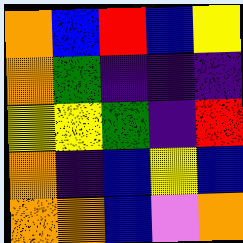[["orange", "blue", "red", "blue", "yellow"], ["orange", "green", "indigo", "indigo", "indigo"], ["yellow", "yellow", "green", "indigo", "red"], ["orange", "indigo", "blue", "yellow", "blue"], ["orange", "orange", "blue", "violet", "orange"]]